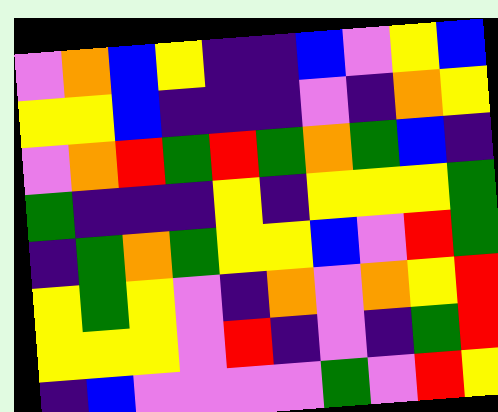[["violet", "orange", "blue", "yellow", "indigo", "indigo", "blue", "violet", "yellow", "blue"], ["yellow", "yellow", "blue", "indigo", "indigo", "indigo", "violet", "indigo", "orange", "yellow"], ["violet", "orange", "red", "green", "red", "green", "orange", "green", "blue", "indigo"], ["green", "indigo", "indigo", "indigo", "yellow", "indigo", "yellow", "yellow", "yellow", "green"], ["indigo", "green", "orange", "green", "yellow", "yellow", "blue", "violet", "red", "green"], ["yellow", "green", "yellow", "violet", "indigo", "orange", "violet", "orange", "yellow", "red"], ["yellow", "yellow", "yellow", "violet", "red", "indigo", "violet", "indigo", "green", "red"], ["indigo", "blue", "violet", "violet", "violet", "violet", "green", "violet", "red", "yellow"]]